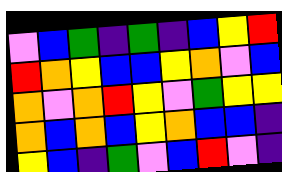[["violet", "blue", "green", "indigo", "green", "indigo", "blue", "yellow", "red"], ["red", "orange", "yellow", "blue", "blue", "yellow", "orange", "violet", "blue"], ["orange", "violet", "orange", "red", "yellow", "violet", "green", "yellow", "yellow"], ["orange", "blue", "orange", "blue", "yellow", "orange", "blue", "blue", "indigo"], ["yellow", "blue", "indigo", "green", "violet", "blue", "red", "violet", "indigo"]]